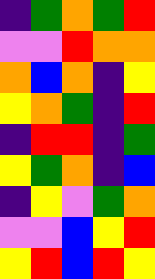[["indigo", "green", "orange", "green", "red"], ["violet", "violet", "red", "orange", "orange"], ["orange", "blue", "orange", "indigo", "yellow"], ["yellow", "orange", "green", "indigo", "red"], ["indigo", "red", "red", "indigo", "green"], ["yellow", "green", "orange", "indigo", "blue"], ["indigo", "yellow", "violet", "green", "orange"], ["violet", "violet", "blue", "yellow", "red"], ["yellow", "red", "blue", "red", "yellow"]]